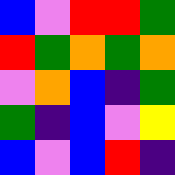[["blue", "violet", "red", "red", "green"], ["red", "green", "orange", "green", "orange"], ["violet", "orange", "blue", "indigo", "green"], ["green", "indigo", "blue", "violet", "yellow"], ["blue", "violet", "blue", "red", "indigo"]]